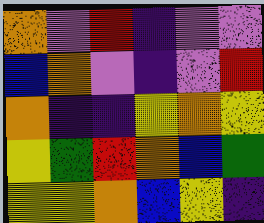[["orange", "violet", "red", "indigo", "violet", "violet"], ["blue", "orange", "violet", "indigo", "violet", "red"], ["orange", "indigo", "indigo", "yellow", "orange", "yellow"], ["yellow", "green", "red", "orange", "blue", "green"], ["yellow", "yellow", "orange", "blue", "yellow", "indigo"]]